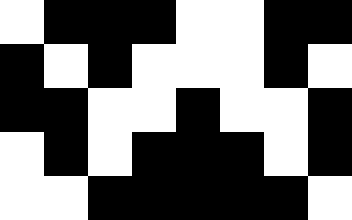[["white", "black", "black", "black", "white", "white", "black", "black"], ["black", "white", "black", "white", "white", "white", "black", "white"], ["black", "black", "white", "white", "black", "white", "white", "black"], ["white", "black", "white", "black", "black", "black", "white", "black"], ["white", "white", "black", "black", "black", "black", "black", "white"]]